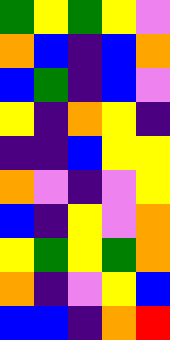[["green", "yellow", "green", "yellow", "violet"], ["orange", "blue", "indigo", "blue", "orange"], ["blue", "green", "indigo", "blue", "violet"], ["yellow", "indigo", "orange", "yellow", "indigo"], ["indigo", "indigo", "blue", "yellow", "yellow"], ["orange", "violet", "indigo", "violet", "yellow"], ["blue", "indigo", "yellow", "violet", "orange"], ["yellow", "green", "yellow", "green", "orange"], ["orange", "indigo", "violet", "yellow", "blue"], ["blue", "blue", "indigo", "orange", "red"]]